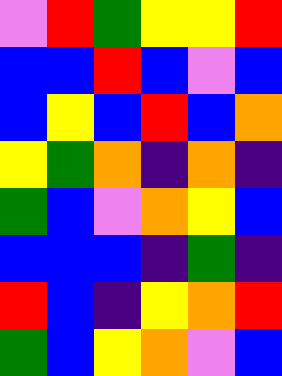[["violet", "red", "green", "yellow", "yellow", "red"], ["blue", "blue", "red", "blue", "violet", "blue"], ["blue", "yellow", "blue", "red", "blue", "orange"], ["yellow", "green", "orange", "indigo", "orange", "indigo"], ["green", "blue", "violet", "orange", "yellow", "blue"], ["blue", "blue", "blue", "indigo", "green", "indigo"], ["red", "blue", "indigo", "yellow", "orange", "red"], ["green", "blue", "yellow", "orange", "violet", "blue"]]